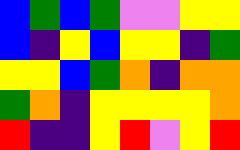[["blue", "green", "blue", "green", "violet", "violet", "yellow", "yellow"], ["blue", "indigo", "yellow", "blue", "yellow", "yellow", "indigo", "green"], ["yellow", "yellow", "blue", "green", "orange", "indigo", "orange", "orange"], ["green", "orange", "indigo", "yellow", "yellow", "yellow", "yellow", "orange"], ["red", "indigo", "indigo", "yellow", "red", "violet", "yellow", "red"]]